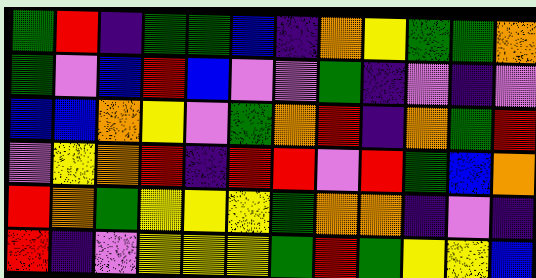[["green", "red", "indigo", "green", "green", "blue", "indigo", "orange", "yellow", "green", "green", "orange"], ["green", "violet", "blue", "red", "blue", "violet", "violet", "green", "indigo", "violet", "indigo", "violet"], ["blue", "blue", "orange", "yellow", "violet", "green", "orange", "red", "indigo", "orange", "green", "red"], ["violet", "yellow", "orange", "red", "indigo", "red", "red", "violet", "red", "green", "blue", "orange"], ["red", "orange", "green", "yellow", "yellow", "yellow", "green", "orange", "orange", "indigo", "violet", "indigo"], ["red", "indigo", "violet", "yellow", "yellow", "yellow", "green", "red", "green", "yellow", "yellow", "blue"]]